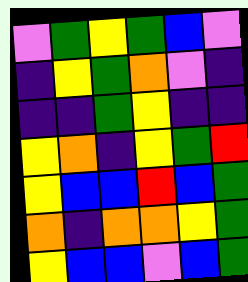[["violet", "green", "yellow", "green", "blue", "violet"], ["indigo", "yellow", "green", "orange", "violet", "indigo"], ["indigo", "indigo", "green", "yellow", "indigo", "indigo"], ["yellow", "orange", "indigo", "yellow", "green", "red"], ["yellow", "blue", "blue", "red", "blue", "green"], ["orange", "indigo", "orange", "orange", "yellow", "green"], ["yellow", "blue", "blue", "violet", "blue", "green"]]